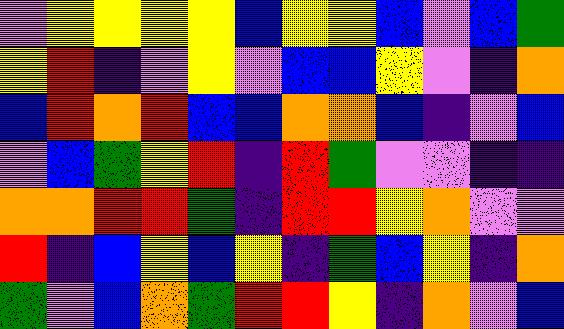[["violet", "yellow", "yellow", "yellow", "yellow", "blue", "yellow", "yellow", "blue", "violet", "blue", "green"], ["yellow", "red", "indigo", "violet", "yellow", "violet", "blue", "blue", "yellow", "violet", "indigo", "orange"], ["blue", "red", "orange", "red", "blue", "blue", "orange", "orange", "blue", "indigo", "violet", "blue"], ["violet", "blue", "green", "yellow", "red", "indigo", "red", "green", "violet", "violet", "indigo", "indigo"], ["orange", "orange", "red", "red", "green", "indigo", "red", "red", "yellow", "orange", "violet", "violet"], ["red", "indigo", "blue", "yellow", "blue", "yellow", "indigo", "green", "blue", "yellow", "indigo", "orange"], ["green", "violet", "blue", "orange", "green", "red", "red", "yellow", "indigo", "orange", "violet", "blue"]]